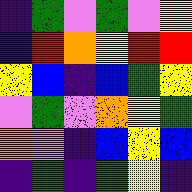[["indigo", "green", "violet", "green", "violet", "yellow"], ["indigo", "red", "orange", "yellow", "red", "red"], ["yellow", "blue", "indigo", "blue", "green", "yellow"], ["violet", "green", "violet", "orange", "yellow", "green"], ["orange", "violet", "indigo", "blue", "yellow", "blue"], ["indigo", "green", "indigo", "green", "yellow", "indigo"]]